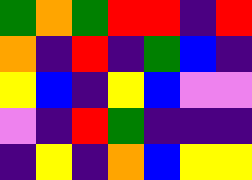[["green", "orange", "green", "red", "red", "indigo", "red"], ["orange", "indigo", "red", "indigo", "green", "blue", "indigo"], ["yellow", "blue", "indigo", "yellow", "blue", "violet", "violet"], ["violet", "indigo", "red", "green", "indigo", "indigo", "indigo"], ["indigo", "yellow", "indigo", "orange", "blue", "yellow", "yellow"]]